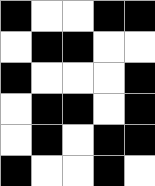[["black", "white", "white", "black", "black"], ["white", "black", "black", "white", "white"], ["black", "white", "white", "white", "black"], ["white", "black", "black", "white", "black"], ["white", "black", "white", "black", "black"], ["black", "white", "white", "black", "white"]]